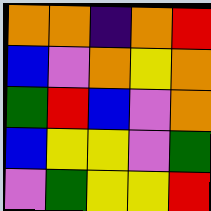[["orange", "orange", "indigo", "orange", "red"], ["blue", "violet", "orange", "yellow", "orange"], ["green", "red", "blue", "violet", "orange"], ["blue", "yellow", "yellow", "violet", "green"], ["violet", "green", "yellow", "yellow", "red"]]